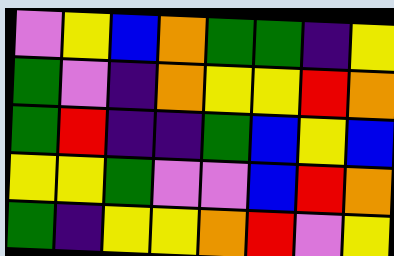[["violet", "yellow", "blue", "orange", "green", "green", "indigo", "yellow"], ["green", "violet", "indigo", "orange", "yellow", "yellow", "red", "orange"], ["green", "red", "indigo", "indigo", "green", "blue", "yellow", "blue"], ["yellow", "yellow", "green", "violet", "violet", "blue", "red", "orange"], ["green", "indigo", "yellow", "yellow", "orange", "red", "violet", "yellow"]]